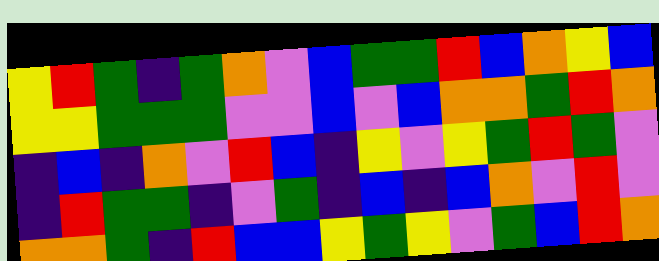[["yellow", "red", "green", "indigo", "green", "orange", "violet", "blue", "green", "green", "red", "blue", "orange", "yellow", "blue"], ["yellow", "yellow", "green", "green", "green", "violet", "violet", "blue", "violet", "blue", "orange", "orange", "green", "red", "orange"], ["indigo", "blue", "indigo", "orange", "violet", "red", "blue", "indigo", "yellow", "violet", "yellow", "green", "red", "green", "violet"], ["indigo", "red", "green", "green", "indigo", "violet", "green", "indigo", "blue", "indigo", "blue", "orange", "violet", "red", "violet"], ["orange", "orange", "green", "indigo", "red", "blue", "blue", "yellow", "green", "yellow", "violet", "green", "blue", "red", "orange"]]